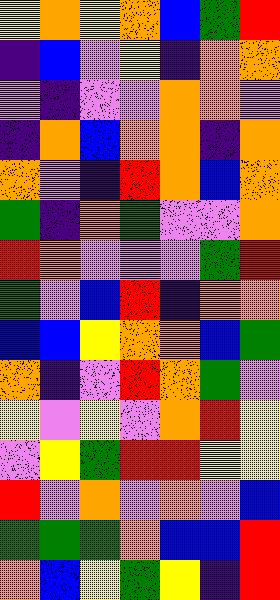[["yellow", "orange", "yellow", "orange", "blue", "green", "red"], ["indigo", "blue", "violet", "yellow", "indigo", "orange", "orange"], ["violet", "indigo", "violet", "violet", "orange", "orange", "violet"], ["indigo", "orange", "blue", "orange", "orange", "indigo", "orange"], ["orange", "violet", "indigo", "red", "orange", "blue", "orange"], ["green", "indigo", "orange", "green", "violet", "violet", "orange"], ["red", "orange", "violet", "violet", "violet", "green", "red"], ["green", "violet", "blue", "red", "indigo", "orange", "orange"], ["blue", "blue", "yellow", "orange", "orange", "blue", "green"], ["orange", "indigo", "violet", "red", "orange", "green", "violet"], ["yellow", "violet", "yellow", "violet", "orange", "red", "yellow"], ["violet", "yellow", "green", "red", "red", "yellow", "yellow"], ["red", "violet", "orange", "violet", "orange", "violet", "blue"], ["green", "green", "green", "orange", "blue", "blue", "red"], ["orange", "blue", "yellow", "green", "yellow", "indigo", "red"]]